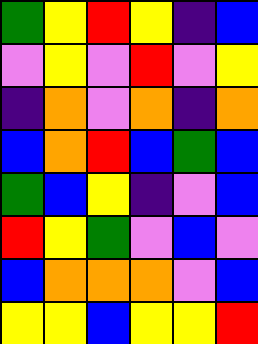[["green", "yellow", "red", "yellow", "indigo", "blue"], ["violet", "yellow", "violet", "red", "violet", "yellow"], ["indigo", "orange", "violet", "orange", "indigo", "orange"], ["blue", "orange", "red", "blue", "green", "blue"], ["green", "blue", "yellow", "indigo", "violet", "blue"], ["red", "yellow", "green", "violet", "blue", "violet"], ["blue", "orange", "orange", "orange", "violet", "blue"], ["yellow", "yellow", "blue", "yellow", "yellow", "red"]]